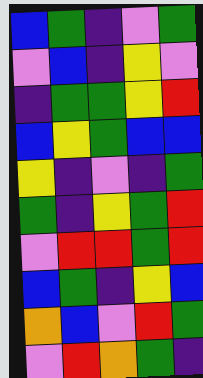[["blue", "green", "indigo", "violet", "green"], ["violet", "blue", "indigo", "yellow", "violet"], ["indigo", "green", "green", "yellow", "red"], ["blue", "yellow", "green", "blue", "blue"], ["yellow", "indigo", "violet", "indigo", "green"], ["green", "indigo", "yellow", "green", "red"], ["violet", "red", "red", "green", "red"], ["blue", "green", "indigo", "yellow", "blue"], ["orange", "blue", "violet", "red", "green"], ["violet", "red", "orange", "green", "indigo"]]